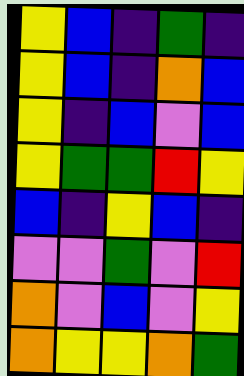[["yellow", "blue", "indigo", "green", "indigo"], ["yellow", "blue", "indigo", "orange", "blue"], ["yellow", "indigo", "blue", "violet", "blue"], ["yellow", "green", "green", "red", "yellow"], ["blue", "indigo", "yellow", "blue", "indigo"], ["violet", "violet", "green", "violet", "red"], ["orange", "violet", "blue", "violet", "yellow"], ["orange", "yellow", "yellow", "orange", "green"]]